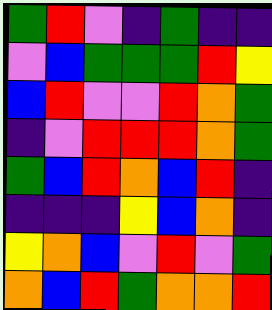[["green", "red", "violet", "indigo", "green", "indigo", "indigo"], ["violet", "blue", "green", "green", "green", "red", "yellow"], ["blue", "red", "violet", "violet", "red", "orange", "green"], ["indigo", "violet", "red", "red", "red", "orange", "green"], ["green", "blue", "red", "orange", "blue", "red", "indigo"], ["indigo", "indigo", "indigo", "yellow", "blue", "orange", "indigo"], ["yellow", "orange", "blue", "violet", "red", "violet", "green"], ["orange", "blue", "red", "green", "orange", "orange", "red"]]